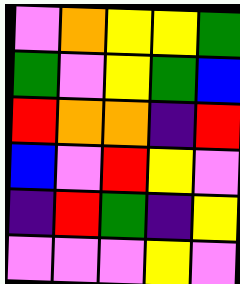[["violet", "orange", "yellow", "yellow", "green"], ["green", "violet", "yellow", "green", "blue"], ["red", "orange", "orange", "indigo", "red"], ["blue", "violet", "red", "yellow", "violet"], ["indigo", "red", "green", "indigo", "yellow"], ["violet", "violet", "violet", "yellow", "violet"]]